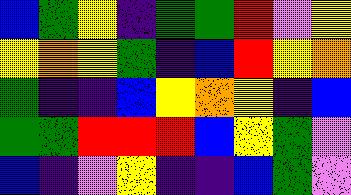[["blue", "green", "yellow", "indigo", "green", "green", "red", "violet", "yellow"], ["yellow", "orange", "yellow", "green", "indigo", "blue", "red", "yellow", "orange"], ["green", "indigo", "indigo", "blue", "yellow", "orange", "yellow", "indigo", "blue"], ["green", "green", "red", "red", "red", "blue", "yellow", "green", "violet"], ["blue", "indigo", "violet", "yellow", "indigo", "indigo", "blue", "green", "violet"]]